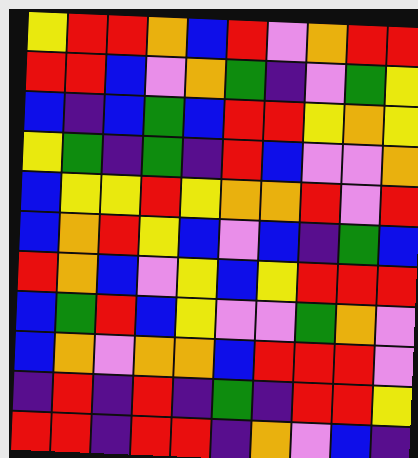[["yellow", "red", "red", "orange", "blue", "red", "violet", "orange", "red", "red"], ["red", "red", "blue", "violet", "orange", "green", "indigo", "violet", "green", "yellow"], ["blue", "indigo", "blue", "green", "blue", "red", "red", "yellow", "orange", "yellow"], ["yellow", "green", "indigo", "green", "indigo", "red", "blue", "violet", "violet", "orange"], ["blue", "yellow", "yellow", "red", "yellow", "orange", "orange", "red", "violet", "red"], ["blue", "orange", "red", "yellow", "blue", "violet", "blue", "indigo", "green", "blue"], ["red", "orange", "blue", "violet", "yellow", "blue", "yellow", "red", "red", "red"], ["blue", "green", "red", "blue", "yellow", "violet", "violet", "green", "orange", "violet"], ["blue", "orange", "violet", "orange", "orange", "blue", "red", "red", "red", "violet"], ["indigo", "red", "indigo", "red", "indigo", "green", "indigo", "red", "red", "yellow"], ["red", "red", "indigo", "red", "red", "indigo", "orange", "violet", "blue", "indigo"]]